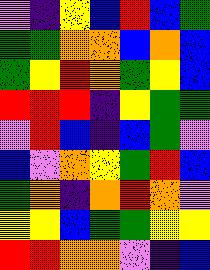[["violet", "indigo", "yellow", "blue", "red", "blue", "green"], ["green", "green", "orange", "orange", "blue", "orange", "blue"], ["green", "yellow", "red", "orange", "green", "yellow", "blue"], ["red", "red", "red", "indigo", "yellow", "green", "green"], ["violet", "red", "blue", "indigo", "blue", "green", "violet"], ["blue", "violet", "orange", "yellow", "green", "red", "blue"], ["green", "orange", "indigo", "orange", "red", "orange", "violet"], ["yellow", "yellow", "blue", "green", "green", "yellow", "yellow"], ["red", "red", "orange", "orange", "violet", "indigo", "blue"]]